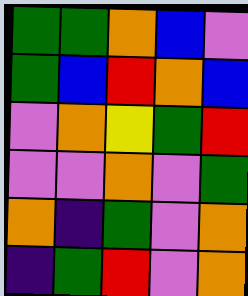[["green", "green", "orange", "blue", "violet"], ["green", "blue", "red", "orange", "blue"], ["violet", "orange", "yellow", "green", "red"], ["violet", "violet", "orange", "violet", "green"], ["orange", "indigo", "green", "violet", "orange"], ["indigo", "green", "red", "violet", "orange"]]